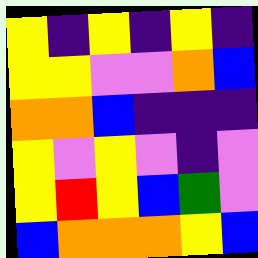[["yellow", "indigo", "yellow", "indigo", "yellow", "indigo"], ["yellow", "yellow", "violet", "violet", "orange", "blue"], ["orange", "orange", "blue", "indigo", "indigo", "indigo"], ["yellow", "violet", "yellow", "violet", "indigo", "violet"], ["yellow", "red", "yellow", "blue", "green", "violet"], ["blue", "orange", "orange", "orange", "yellow", "blue"]]